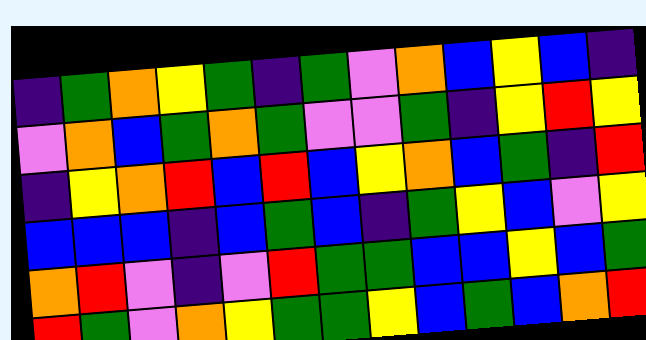[["indigo", "green", "orange", "yellow", "green", "indigo", "green", "violet", "orange", "blue", "yellow", "blue", "indigo"], ["violet", "orange", "blue", "green", "orange", "green", "violet", "violet", "green", "indigo", "yellow", "red", "yellow"], ["indigo", "yellow", "orange", "red", "blue", "red", "blue", "yellow", "orange", "blue", "green", "indigo", "red"], ["blue", "blue", "blue", "indigo", "blue", "green", "blue", "indigo", "green", "yellow", "blue", "violet", "yellow"], ["orange", "red", "violet", "indigo", "violet", "red", "green", "green", "blue", "blue", "yellow", "blue", "green"], ["red", "green", "violet", "orange", "yellow", "green", "green", "yellow", "blue", "green", "blue", "orange", "red"]]